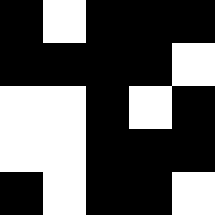[["black", "white", "black", "black", "black"], ["black", "black", "black", "black", "white"], ["white", "white", "black", "white", "black"], ["white", "white", "black", "black", "black"], ["black", "white", "black", "black", "white"]]